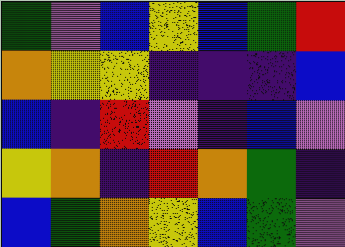[["green", "violet", "blue", "yellow", "blue", "green", "red"], ["orange", "yellow", "yellow", "indigo", "indigo", "indigo", "blue"], ["blue", "indigo", "red", "violet", "indigo", "blue", "violet"], ["yellow", "orange", "indigo", "red", "orange", "green", "indigo"], ["blue", "green", "orange", "yellow", "blue", "green", "violet"]]